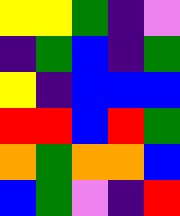[["yellow", "yellow", "green", "indigo", "violet"], ["indigo", "green", "blue", "indigo", "green"], ["yellow", "indigo", "blue", "blue", "blue"], ["red", "red", "blue", "red", "green"], ["orange", "green", "orange", "orange", "blue"], ["blue", "green", "violet", "indigo", "red"]]